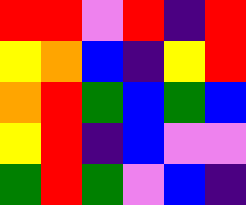[["red", "red", "violet", "red", "indigo", "red"], ["yellow", "orange", "blue", "indigo", "yellow", "red"], ["orange", "red", "green", "blue", "green", "blue"], ["yellow", "red", "indigo", "blue", "violet", "violet"], ["green", "red", "green", "violet", "blue", "indigo"]]